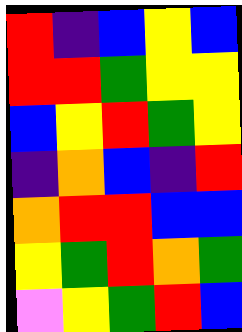[["red", "indigo", "blue", "yellow", "blue"], ["red", "red", "green", "yellow", "yellow"], ["blue", "yellow", "red", "green", "yellow"], ["indigo", "orange", "blue", "indigo", "red"], ["orange", "red", "red", "blue", "blue"], ["yellow", "green", "red", "orange", "green"], ["violet", "yellow", "green", "red", "blue"]]